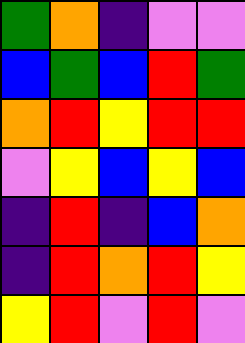[["green", "orange", "indigo", "violet", "violet"], ["blue", "green", "blue", "red", "green"], ["orange", "red", "yellow", "red", "red"], ["violet", "yellow", "blue", "yellow", "blue"], ["indigo", "red", "indigo", "blue", "orange"], ["indigo", "red", "orange", "red", "yellow"], ["yellow", "red", "violet", "red", "violet"]]